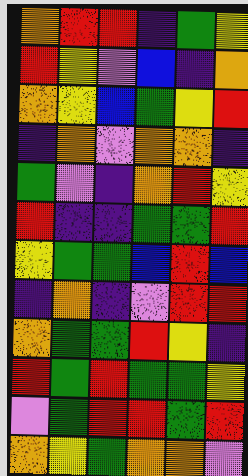[["orange", "red", "red", "indigo", "green", "yellow"], ["red", "yellow", "violet", "blue", "indigo", "orange"], ["orange", "yellow", "blue", "green", "yellow", "red"], ["indigo", "orange", "violet", "orange", "orange", "indigo"], ["green", "violet", "indigo", "orange", "red", "yellow"], ["red", "indigo", "indigo", "green", "green", "red"], ["yellow", "green", "green", "blue", "red", "blue"], ["indigo", "orange", "indigo", "violet", "red", "red"], ["orange", "green", "green", "red", "yellow", "indigo"], ["red", "green", "red", "green", "green", "yellow"], ["violet", "green", "red", "red", "green", "red"], ["orange", "yellow", "green", "orange", "orange", "violet"]]